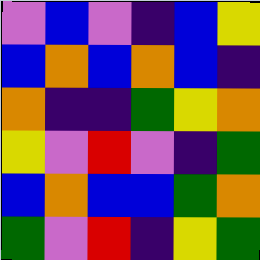[["violet", "blue", "violet", "indigo", "blue", "yellow"], ["blue", "orange", "blue", "orange", "blue", "indigo"], ["orange", "indigo", "indigo", "green", "yellow", "orange"], ["yellow", "violet", "red", "violet", "indigo", "green"], ["blue", "orange", "blue", "blue", "green", "orange"], ["green", "violet", "red", "indigo", "yellow", "green"]]